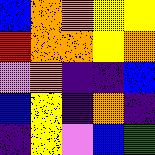[["blue", "orange", "orange", "yellow", "yellow"], ["red", "orange", "orange", "yellow", "orange"], ["violet", "orange", "indigo", "indigo", "blue"], ["blue", "yellow", "indigo", "orange", "indigo"], ["indigo", "yellow", "violet", "blue", "green"]]